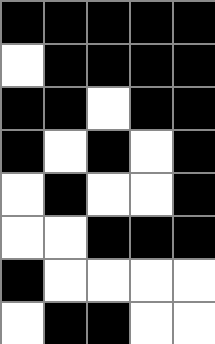[["black", "black", "black", "black", "black"], ["white", "black", "black", "black", "black"], ["black", "black", "white", "black", "black"], ["black", "white", "black", "white", "black"], ["white", "black", "white", "white", "black"], ["white", "white", "black", "black", "black"], ["black", "white", "white", "white", "white"], ["white", "black", "black", "white", "white"]]